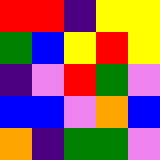[["red", "red", "indigo", "yellow", "yellow"], ["green", "blue", "yellow", "red", "yellow"], ["indigo", "violet", "red", "green", "violet"], ["blue", "blue", "violet", "orange", "blue"], ["orange", "indigo", "green", "green", "violet"]]